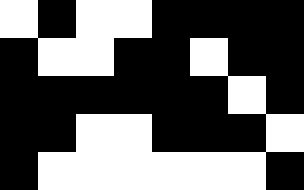[["white", "black", "white", "white", "black", "black", "black", "black"], ["black", "white", "white", "black", "black", "white", "black", "black"], ["black", "black", "black", "black", "black", "black", "white", "black"], ["black", "black", "white", "white", "black", "black", "black", "white"], ["black", "white", "white", "white", "white", "white", "white", "black"]]